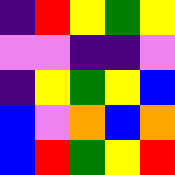[["indigo", "red", "yellow", "green", "yellow"], ["violet", "violet", "indigo", "indigo", "violet"], ["indigo", "yellow", "green", "yellow", "blue"], ["blue", "violet", "orange", "blue", "orange"], ["blue", "red", "green", "yellow", "red"]]